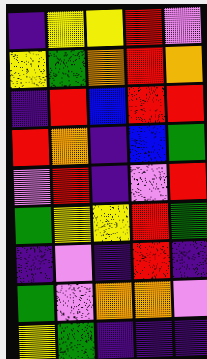[["indigo", "yellow", "yellow", "red", "violet"], ["yellow", "green", "orange", "red", "orange"], ["indigo", "red", "blue", "red", "red"], ["red", "orange", "indigo", "blue", "green"], ["violet", "red", "indigo", "violet", "red"], ["green", "yellow", "yellow", "red", "green"], ["indigo", "violet", "indigo", "red", "indigo"], ["green", "violet", "orange", "orange", "violet"], ["yellow", "green", "indigo", "indigo", "indigo"]]